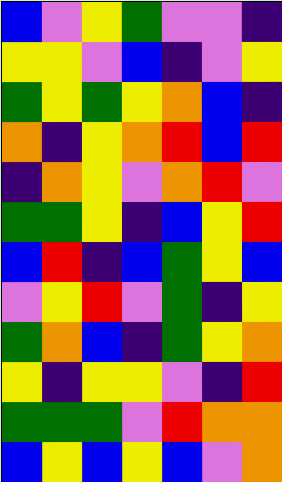[["blue", "violet", "yellow", "green", "violet", "violet", "indigo"], ["yellow", "yellow", "violet", "blue", "indigo", "violet", "yellow"], ["green", "yellow", "green", "yellow", "orange", "blue", "indigo"], ["orange", "indigo", "yellow", "orange", "red", "blue", "red"], ["indigo", "orange", "yellow", "violet", "orange", "red", "violet"], ["green", "green", "yellow", "indigo", "blue", "yellow", "red"], ["blue", "red", "indigo", "blue", "green", "yellow", "blue"], ["violet", "yellow", "red", "violet", "green", "indigo", "yellow"], ["green", "orange", "blue", "indigo", "green", "yellow", "orange"], ["yellow", "indigo", "yellow", "yellow", "violet", "indigo", "red"], ["green", "green", "green", "violet", "red", "orange", "orange"], ["blue", "yellow", "blue", "yellow", "blue", "violet", "orange"]]